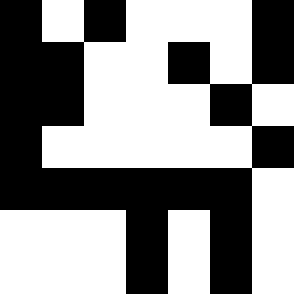[["black", "white", "black", "white", "white", "white", "black"], ["black", "black", "white", "white", "black", "white", "black"], ["black", "black", "white", "white", "white", "black", "white"], ["black", "white", "white", "white", "white", "white", "black"], ["black", "black", "black", "black", "black", "black", "white"], ["white", "white", "white", "black", "white", "black", "white"], ["white", "white", "white", "black", "white", "black", "white"]]